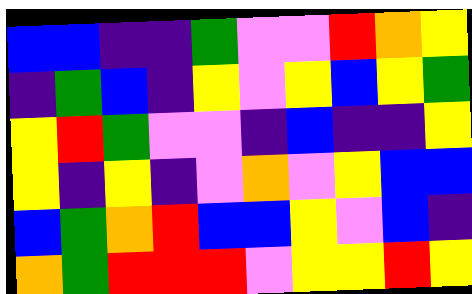[["blue", "blue", "indigo", "indigo", "green", "violet", "violet", "red", "orange", "yellow"], ["indigo", "green", "blue", "indigo", "yellow", "violet", "yellow", "blue", "yellow", "green"], ["yellow", "red", "green", "violet", "violet", "indigo", "blue", "indigo", "indigo", "yellow"], ["yellow", "indigo", "yellow", "indigo", "violet", "orange", "violet", "yellow", "blue", "blue"], ["blue", "green", "orange", "red", "blue", "blue", "yellow", "violet", "blue", "indigo"], ["orange", "green", "red", "red", "red", "violet", "yellow", "yellow", "red", "yellow"]]